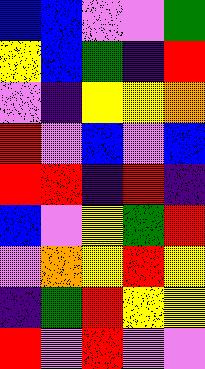[["blue", "blue", "violet", "violet", "green"], ["yellow", "blue", "green", "indigo", "red"], ["violet", "indigo", "yellow", "yellow", "orange"], ["red", "violet", "blue", "violet", "blue"], ["red", "red", "indigo", "red", "indigo"], ["blue", "violet", "yellow", "green", "red"], ["violet", "orange", "yellow", "red", "yellow"], ["indigo", "green", "red", "yellow", "yellow"], ["red", "violet", "red", "violet", "violet"]]